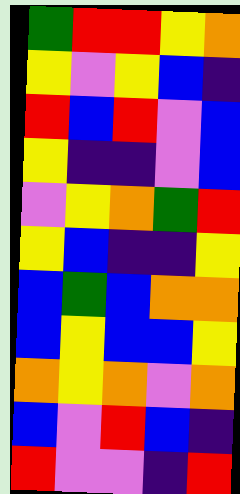[["green", "red", "red", "yellow", "orange"], ["yellow", "violet", "yellow", "blue", "indigo"], ["red", "blue", "red", "violet", "blue"], ["yellow", "indigo", "indigo", "violet", "blue"], ["violet", "yellow", "orange", "green", "red"], ["yellow", "blue", "indigo", "indigo", "yellow"], ["blue", "green", "blue", "orange", "orange"], ["blue", "yellow", "blue", "blue", "yellow"], ["orange", "yellow", "orange", "violet", "orange"], ["blue", "violet", "red", "blue", "indigo"], ["red", "violet", "violet", "indigo", "red"]]